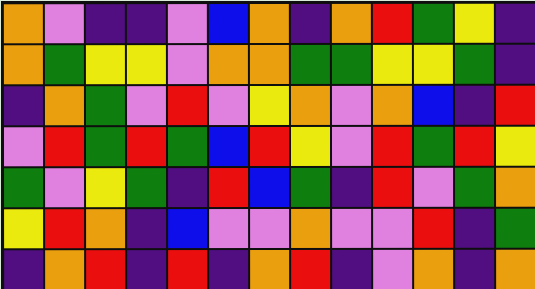[["orange", "violet", "indigo", "indigo", "violet", "blue", "orange", "indigo", "orange", "red", "green", "yellow", "indigo"], ["orange", "green", "yellow", "yellow", "violet", "orange", "orange", "green", "green", "yellow", "yellow", "green", "indigo"], ["indigo", "orange", "green", "violet", "red", "violet", "yellow", "orange", "violet", "orange", "blue", "indigo", "red"], ["violet", "red", "green", "red", "green", "blue", "red", "yellow", "violet", "red", "green", "red", "yellow"], ["green", "violet", "yellow", "green", "indigo", "red", "blue", "green", "indigo", "red", "violet", "green", "orange"], ["yellow", "red", "orange", "indigo", "blue", "violet", "violet", "orange", "violet", "violet", "red", "indigo", "green"], ["indigo", "orange", "red", "indigo", "red", "indigo", "orange", "red", "indigo", "violet", "orange", "indigo", "orange"]]